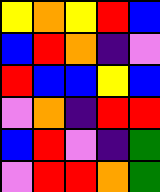[["yellow", "orange", "yellow", "red", "blue"], ["blue", "red", "orange", "indigo", "violet"], ["red", "blue", "blue", "yellow", "blue"], ["violet", "orange", "indigo", "red", "red"], ["blue", "red", "violet", "indigo", "green"], ["violet", "red", "red", "orange", "green"]]